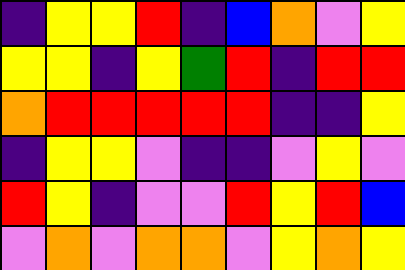[["indigo", "yellow", "yellow", "red", "indigo", "blue", "orange", "violet", "yellow"], ["yellow", "yellow", "indigo", "yellow", "green", "red", "indigo", "red", "red"], ["orange", "red", "red", "red", "red", "red", "indigo", "indigo", "yellow"], ["indigo", "yellow", "yellow", "violet", "indigo", "indigo", "violet", "yellow", "violet"], ["red", "yellow", "indigo", "violet", "violet", "red", "yellow", "red", "blue"], ["violet", "orange", "violet", "orange", "orange", "violet", "yellow", "orange", "yellow"]]